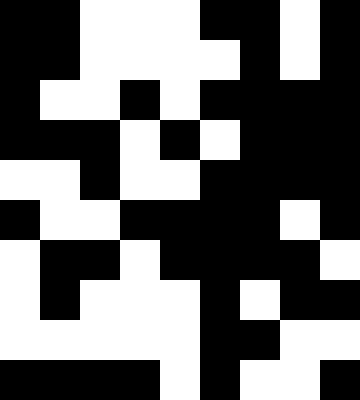[["black", "black", "white", "white", "white", "black", "black", "white", "black"], ["black", "black", "white", "white", "white", "white", "black", "white", "black"], ["black", "white", "white", "black", "white", "black", "black", "black", "black"], ["black", "black", "black", "white", "black", "white", "black", "black", "black"], ["white", "white", "black", "white", "white", "black", "black", "black", "black"], ["black", "white", "white", "black", "black", "black", "black", "white", "black"], ["white", "black", "black", "white", "black", "black", "black", "black", "white"], ["white", "black", "white", "white", "white", "black", "white", "black", "black"], ["white", "white", "white", "white", "white", "black", "black", "white", "white"], ["black", "black", "black", "black", "white", "black", "white", "white", "black"]]